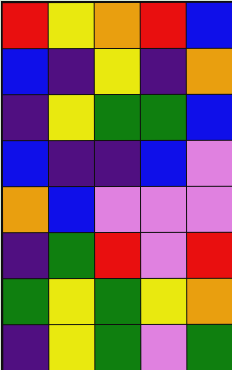[["red", "yellow", "orange", "red", "blue"], ["blue", "indigo", "yellow", "indigo", "orange"], ["indigo", "yellow", "green", "green", "blue"], ["blue", "indigo", "indigo", "blue", "violet"], ["orange", "blue", "violet", "violet", "violet"], ["indigo", "green", "red", "violet", "red"], ["green", "yellow", "green", "yellow", "orange"], ["indigo", "yellow", "green", "violet", "green"]]